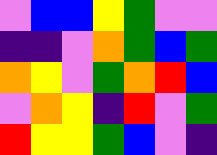[["violet", "blue", "blue", "yellow", "green", "violet", "violet"], ["indigo", "indigo", "violet", "orange", "green", "blue", "green"], ["orange", "yellow", "violet", "green", "orange", "red", "blue"], ["violet", "orange", "yellow", "indigo", "red", "violet", "green"], ["red", "yellow", "yellow", "green", "blue", "violet", "indigo"]]